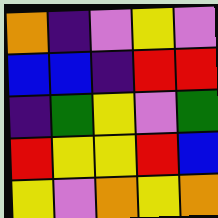[["orange", "indigo", "violet", "yellow", "violet"], ["blue", "blue", "indigo", "red", "red"], ["indigo", "green", "yellow", "violet", "green"], ["red", "yellow", "yellow", "red", "blue"], ["yellow", "violet", "orange", "yellow", "orange"]]